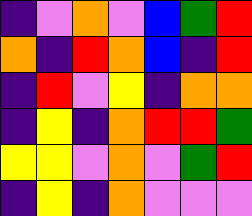[["indigo", "violet", "orange", "violet", "blue", "green", "red"], ["orange", "indigo", "red", "orange", "blue", "indigo", "red"], ["indigo", "red", "violet", "yellow", "indigo", "orange", "orange"], ["indigo", "yellow", "indigo", "orange", "red", "red", "green"], ["yellow", "yellow", "violet", "orange", "violet", "green", "red"], ["indigo", "yellow", "indigo", "orange", "violet", "violet", "violet"]]